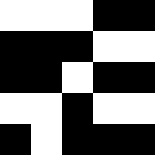[["white", "white", "white", "black", "black"], ["black", "black", "black", "white", "white"], ["black", "black", "white", "black", "black"], ["white", "white", "black", "white", "white"], ["black", "white", "black", "black", "black"]]